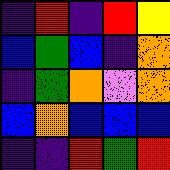[["indigo", "red", "indigo", "red", "yellow"], ["blue", "green", "blue", "indigo", "orange"], ["indigo", "green", "orange", "violet", "orange"], ["blue", "orange", "blue", "blue", "blue"], ["indigo", "indigo", "red", "green", "red"]]